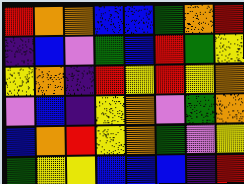[["red", "orange", "orange", "blue", "blue", "green", "orange", "red"], ["indigo", "blue", "violet", "green", "blue", "red", "green", "yellow"], ["yellow", "orange", "indigo", "red", "yellow", "red", "yellow", "orange"], ["violet", "blue", "indigo", "yellow", "orange", "violet", "green", "orange"], ["blue", "orange", "red", "yellow", "orange", "green", "violet", "yellow"], ["green", "yellow", "yellow", "blue", "blue", "blue", "indigo", "red"]]